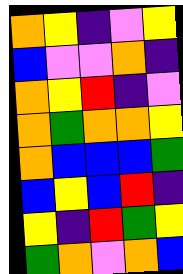[["orange", "yellow", "indigo", "violet", "yellow"], ["blue", "violet", "violet", "orange", "indigo"], ["orange", "yellow", "red", "indigo", "violet"], ["orange", "green", "orange", "orange", "yellow"], ["orange", "blue", "blue", "blue", "green"], ["blue", "yellow", "blue", "red", "indigo"], ["yellow", "indigo", "red", "green", "yellow"], ["green", "orange", "violet", "orange", "blue"]]